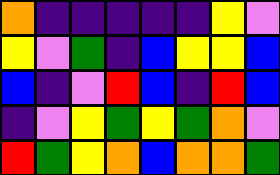[["orange", "indigo", "indigo", "indigo", "indigo", "indigo", "yellow", "violet"], ["yellow", "violet", "green", "indigo", "blue", "yellow", "yellow", "blue"], ["blue", "indigo", "violet", "red", "blue", "indigo", "red", "blue"], ["indigo", "violet", "yellow", "green", "yellow", "green", "orange", "violet"], ["red", "green", "yellow", "orange", "blue", "orange", "orange", "green"]]